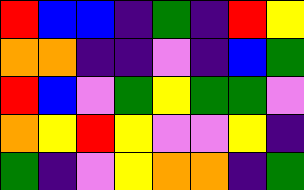[["red", "blue", "blue", "indigo", "green", "indigo", "red", "yellow"], ["orange", "orange", "indigo", "indigo", "violet", "indigo", "blue", "green"], ["red", "blue", "violet", "green", "yellow", "green", "green", "violet"], ["orange", "yellow", "red", "yellow", "violet", "violet", "yellow", "indigo"], ["green", "indigo", "violet", "yellow", "orange", "orange", "indigo", "green"]]